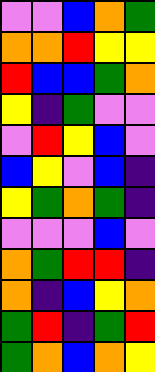[["violet", "violet", "blue", "orange", "green"], ["orange", "orange", "red", "yellow", "yellow"], ["red", "blue", "blue", "green", "orange"], ["yellow", "indigo", "green", "violet", "violet"], ["violet", "red", "yellow", "blue", "violet"], ["blue", "yellow", "violet", "blue", "indigo"], ["yellow", "green", "orange", "green", "indigo"], ["violet", "violet", "violet", "blue", "violet"], ["orange", "green", "red", "red", "indigo"], ["orange", "indigo", "blue", "yellow", "orange"], ["green", "red", "indigo", "green", "red"], ["green", "orange", "blue", "orange", "yellow"]]